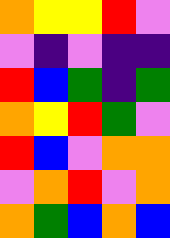[["orange", "yellow", "yellow", "red", "violet"], ["violet", "indigo", "violet", "indigo", "indigo"], ["red", "blue", "green", "indigo", "green"], ["orange", "yellow", "red", "green", "violet"], ["red", "blue", "violet", "orange", "orange"], ["violet", "orange", "red", "violet", "orange"], ["orange", "green", "blue", "orange", "blue"]]